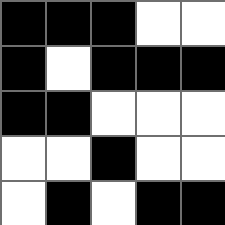[["black", "black", "black", "white", "white"], ["black", "white", "black", "black", "black"], ["black", "black", "white", "white", "white"], ["white", "white", "black", "white", "white"], ["white", "black", "white", "black", "black"]]